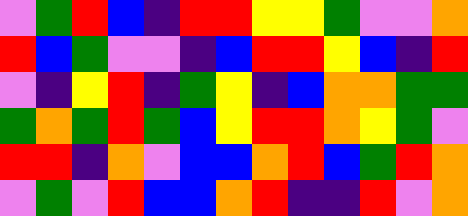[["violet", "green", "red", "blue", "indigo", "red", "red", "yellow", "yellow", "green", "violet", "violet", "orange"], ["red", "blue", "green", "violet", "violet", "indigo", "blue", "red", "red", "yellow", "blue", "indigo", "red"], ["violet", "indigo", "yellow", "red", "indigo", "green", "yellow", "indigo", "blue", "orange", "orange", "green", "green"], ["green", "orange", "green", "red", "green", "blue", "yellow", "red", "red", "orange", "yellow", "green", "violet"], ["red", "red", "indigo", "orange", "violet", "blue", "blue", "orange", "red", "blue", "green", "red", "orange"], ["violet", "green", "violet", "red", "blue", "blue", "orange", "red", "indigo", "indigo", "red", "violet", "orange"]]